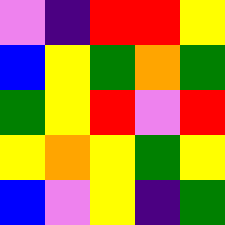[["violet", "indigo", "red", "red", "yellow"], ["blue", "yellow", "green", "orange", "green"], ["green", "yellow", "red", "violet", "red"], ["yellow", "orange", "yellow", "green", "yellow"], ["blue", "violet", "yellow", "indigo", "green"]]